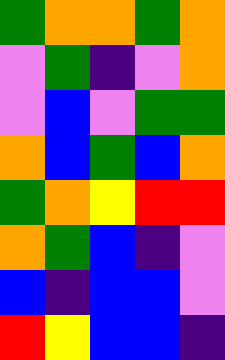[["green", "orange", "orange", "green", "orange"], ["violet", "green", "indigo", "violet", "orange"], ["violet", "blue", "violet", "green", "green"], ["orange", "blue", "green", "blue", "orange"], ["green", "orange", "yellow", "red", "red"], ["orange", "green", "blue", "indigo", "violet"], ["blue", "indigo", "blue", "blue", "violet"], ["red", "yellow", "blue", "blue", "indigo"]]